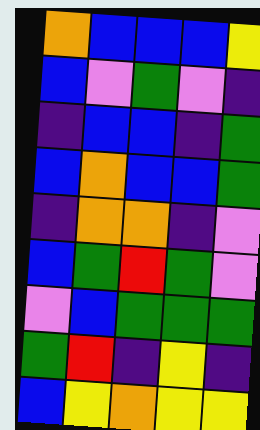[["orange", "blue", "blue", "blue", "yellow"], ["blue", "violet", "green", "violet", "indigo"], ["indigo", "blue", "blue", "indigo", "green"], ["blue", "orange", "blue", "blue", "green"], ["indigo", "orange", "orange", "indigo", "violet"], ["blue", "green", "red", "green", "violet"], ["violet", "blue", "green", "green", "green"], ["green", "red", "indigo", "yellow", "indigo"], ["blue", "yellow", "orange", "yellow", "yellow"]]